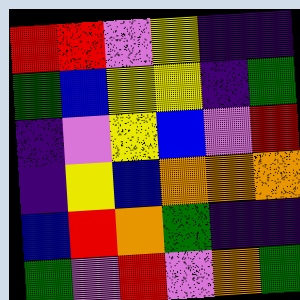[["red", "red", "violet", "yellow", "indigo", "indigo"], ["green", "blue", "yellow", "yellow", "indigo", "green"], ["indigo", "violet", "yellow", "blue", "violet", "red"], ["indigo", "yellow", "blue", "orange", "orange", "orange"], ["blue", "red", "orange", "green", "indigo", "indigo"], ["green", "violet", "red", "violet", "orange", "green"]]